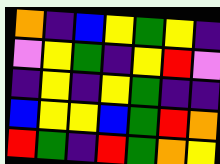[["orange", "indigo", "blue", "yellow", "green", "yellow", "indigo"], ["violet", "yellow", "green", "indigo", "yellow", "red", "violet"], ["indigo", "yellow", "indigo", "yellow", "green", "indigo", "indigo"], ["blue", "yellow", "yellow", "blue", "green", "red", "orange"], ["red", "green", "indigo", "red", "green", "orange", "yellow"]]